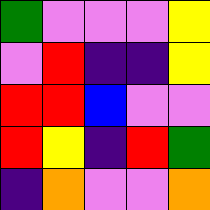[["green", "violet", "violet", "violet", "yellow"], ["violet", "red", "indigo", "indigo", "yellow"], ["red", "red", "blue", "violet", "violet"], ["red", "yellow", "indigo", "red", "green"], ["indigo", "orange", "violet", "violet", "orange"]]